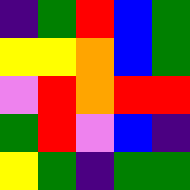[["indigo", "green", "red", "blue", "green"], ["yellow", "yellow", "orange", "blue", "green"], ["violet", "red", "orange", "red", "red"], ["green", "red", "violet", "blue", "indigo"], ["yellow", "green", "indigo", "green", "green"]]